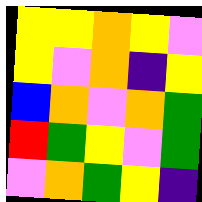[["yellow", "yellow", "orange", "yellow", "violet"], ["yellow", "violet", "orange", "indigo", "yellow"], ["blue", "orange", "violet", "orange", "green"], ["red", "green", "yellow", "violet", "green"], ["violet", "orange", "green", "yellow", "indigo"]]